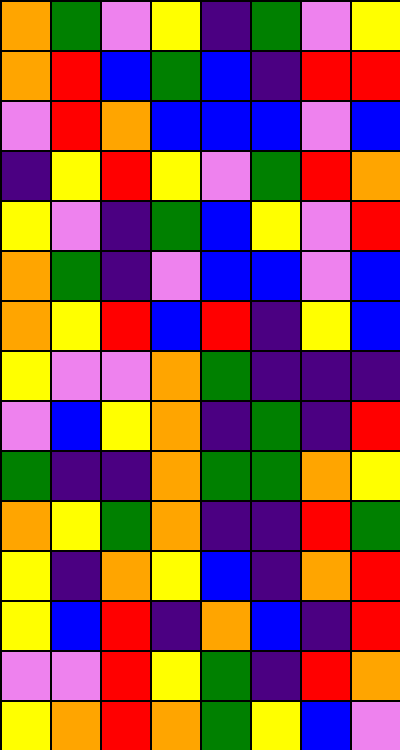[["orange", "green", "violet", "yellow", "indigo", "green", "violet", "yellow"], ["orange", "red", "blue", "green", "blue", "indigo", "red", "red"], ["violet", "red", "orange", "blue", "blue", "blue", "violet", "blue"], ["indigo", "yellow", "red", "yellow", "violet", "green", "red", "orange"], ["yellow", "violet", "indigo", "green", "blue", "yellow", "violet", "red"], ["orange", "green", "indigo", "violet", "blue", "blue", "violet", "blue"], ["orange", "yellow", "red", "blue", "red", "indigo", "yellow", "blue"], ["yellow", "violet", "violet", "orange", "green", "indigo", "indigo", "indigo"], ["violet", "blue", "yellow", "orange", "indigo", "green", "indigo", "red"], ["green", "indigo", "indigo", "orange", "green", "green", "orange", "yellow"], ["orange", "yellow", "green", "orange", "indigo", "indigo", "red", "green"], ["yellow", "indigo", "orange", "yellow", "blue", "indigo", "orange", "red"], ["yellow", "blue", "red", "indigo", "orange", "blue", "indigo", "red"], ["violet", "violet", "red", "yellow", "green", "indigo", "red", "orange"], ["yellow", "orange", "red", "orange", "green", "yellow", "blue", "violet"]]